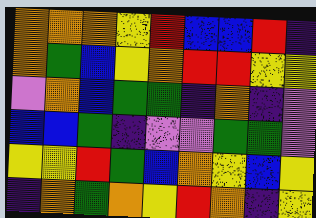[["orange", "orange", "orange", "yellow", "red", "blue", "blue", "red", "indigo"], ["orange", "green", "blue", "yellow", "orange", "red", "red", "yellow", "yellow"], ["violet", "orange", "blue", "green", "green", "indigo", "orange", "indigo", "violet"], ["blue", "blue", "green", "indigo", "violet", "violet", "green", "green", "violet"], ["yellow", "yellow", "red", "green", "blue", "orange", "yellow", "blue", "yellow"], ["indigo", "orange", "green", "orange", "yellow", "red", "orange", "indigo", "yellow"]]